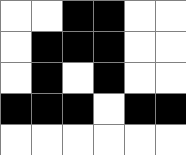[["white", "white", "black", "black", "white", "white"], ["white", "black", "black", "black", "white", "white"], ["white", "black", "white", "black", "white", "white"], ["black", "black", "black", "white", "black", "black"], ["white", "white", "white", "white", "white", "white"]]